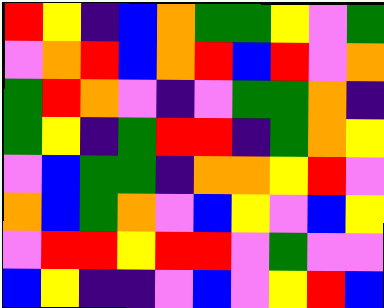[["red", "yellow", "indigo", "blue", "orange", "green", "green", "yellow", "violet", "green"], ["violet", "orange", "red", "blue", "orange", "red", "blue", "red", "violet", "orange"], ["green", "red", "orange", "violet", "indigo", "violet", "green", "green", "orange", "indigo"], ["green", "yellow", "indigo", "green", "red", "red", "indigo", "green", "orange", "yellow"], ["violet", "blue", "green", "green", "indigo", "orange", "orange", "yellow", "red", "violet"], ["orange", "blue", "green", "orange", "violet", "blue", "yellow", "violet", "blue", "yellow"], ["violet", "red", "red", "yellow", "red", "red", "violet", "green", "violet", "violet"], ["blue", "yellow", "indigo", "indigo", "violet", "blue", "violet", "yellow", "red", "blue"]]